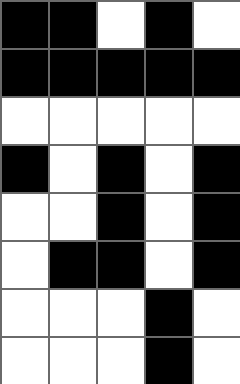[["black", "black", "white", "black", "white"], ["black", "black", "black", "black", "black"], ["white", "white", "white", "white", "white"], ["black", "white", "black", "white", "black"], ["white", "white", "black", "white", "black"], ["white", "black", "black", "white", "black"], ["white", "white", "white", "black", "white"], ["white", "white", "white", "black", "white"]]